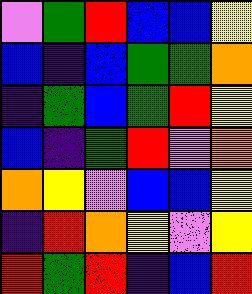[["violet", "green", "red", "blue", "blue", "yellow"], ["blue", "indigo", "blue", "green", "green", "orange"], ["indigo", "green", "blue", "green", "red", "yellow"], ["blue", "indigo", "green", "red", "violet", "orange"], ["orange", "yellow", "violet", "blue", "blue", "yellow"], ["indigo", "red", "orange", "yellow", "violet", "yellow"], ["red", "green", "red", "indigo", "blue", "red"]]